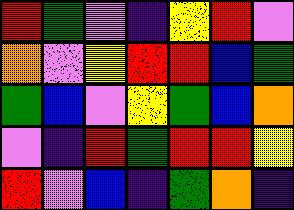[["red", "green", "violet", "indigo", "yellow", "red", "violet"], ["orange", "violet", "yellow", "red", "red", "blue", "green"], ["green", "blue", "violet", "yellow", "green", "blue", "orange"], ["violet", "indigo", "red", "green", "red", "red", "yellow"], ["red", "violet", "blue", "indigo", "green", "orange", "indigo"]]